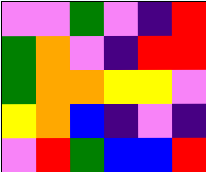[["violet", "violet", "green", "violet", "indigo", "red"], ["green", "orange", "violet", "indigo", "red", "red"], ["green", "orange", "orange", "yellow", "yellow", "violet"], ["yellow", "orange", "blue", "indigo", "violet", "indigo"], ["violet", "red", "green", "blue", "blue", "red"]]